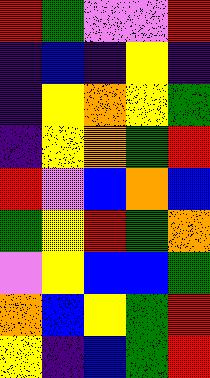[["red", "green", "violet", "violet", "red"], ["indigo", "blue", "indigo", "yellow", "indigo"], ["indigo", "yellow", "orange", "yellow", "green"], ["indigo", "yellow", "orange", "green", "red"], ["red", "violet", "blue", "orange", "blue"], ["green", "yellow", "red", "green", "orange"], ["violet", "yellow", "blue", "blue", "green"], ["orange", "blue", "yellow", "green", "red"], ["yellow", "indigo", "blue", "green", "red"]]